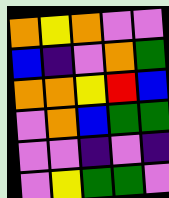[["orange", "yellow", "orange", "violet", "violet"], ["blue", "indigo", "violet", "orange", "green"], ["orange", "orange", "yellow", "red", "blue"], ["violet", "orange", "blue", "green", "green"], ["violet", "violet", "indigo", "violet", "indigo"], ["violet", "yellow", "green", "green", "violet"]]